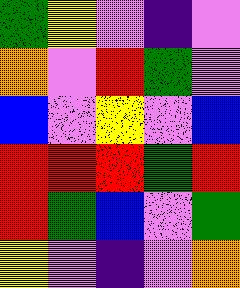[["green", "yellow", "violet", "indigo", "violet"], ["orange", "violet", "red", "green", "violet"], ["blue", "violet", "yellow", "violet", "blue"], ["red", "red", "red", "green", "red"], ["red", "green", "blue", "violet", "green"], ["yellow", "violet", "indigo", "violet", "orange"]]